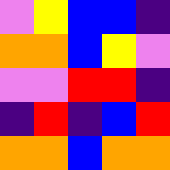[["violet", "yellow", "blue", "blue", "indigo"], ["orange", "orange", "blue", "yellow", "violet"], ["violet", "violet", "red", "red", "indigo"], ["indigo", "red", "indigo", "blue", "red"], ["orange", "orange", "blue", "orange", "orange"]]